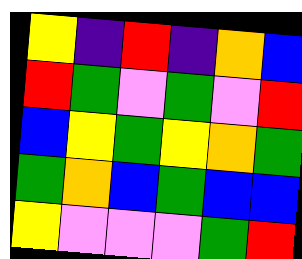[["yellow", "indigo", "red", "indigo", "orange", "blue"], ["red", "green", "violet", "green", "violet", "red"], ["blue", "yellow", "green", "yellow", "orange", "green"], ["green", "orange", "blue", "green", "blue", "blue"], ["yellow", "violet", "violet", "violet", "green", "red"]]